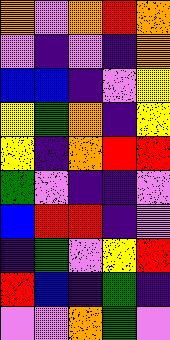[["orange", "violet", "orange", "red", "orange"], ["violet", "indigo", "violet", "indigo", "orange"], ["blue", "blue", "indigo", "violet", "yellow"], ["yellow", "green", "orange", "indigo", "yellow"], ["yellow", "indigo", "orange", "red", "red"], ["green", "violet", "indigo", "indigo", "violet"], ["blue", "red", "red", "indigo", "violet"], ["indigo", "green", "violet", "yellow", "red"], ["red", "blue", "indigo", "green", "indigo"], ["violet", "violet", "orange", "green", "violet"]]